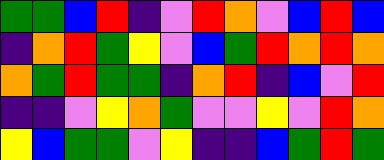[["green", "green", "blue", "red", "indigo", "violet", "red", "orange", "violet", "blue", "red", "blue"], ["indigo", "orange", "red", "green", "yellow", "violet", "blue", "green", "red", "orange", "red", "orange"], ["orange", "green", "red", "green", "green", "indigo", "orange", "red", "indigo", "blue", "violet", "red"], ["indigo", "indigo", "violet", "yellow", "orange", "green", "violet", "violet", "yellow", "violet", "red", "orange"], ["yellow", "blue", "green", "green", "violet", "yellow", "indigo", "indigo", "blue", "green", "red", "green"]]